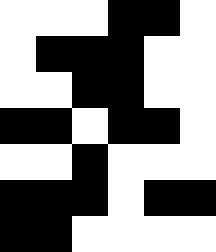[["white", "white", "white", "black", "black", "white"], ["white", "black", "black", "black", "white", "white"], ["white", "white", "black", "black", "white", "white"], ["black", "black", "white", "black", "black", "white"], ["white", "white", "black", "white", "white", "white"], ["black", "black", "black", "white", "black", "black"], ["black", "black", "white", "white", "white", "white"]]